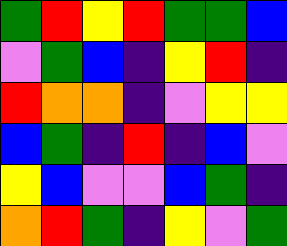[["green", "red", "yellow", "red", "green", "green", "blue"], ["violet", "green", "blue", "indigo", "yellow", "red", "indigo"], ["red", "orange", "orange", "indigo", "violet", "yellow", "yellow"], ["blue", "green", "indigo", "red", "indigo", "blue", "violet"], ["yellow", "blue", "violet", "violet", "blue", "green", "indigo"], ["orange", "red", "green", "indigo", "yellow", "violet", "green"]]